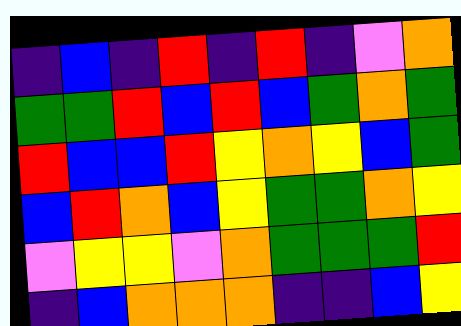[["indigo", "blue", "indigo", "red", "indigo", "red", "indigo", "violet", "orange"], ["green", "green", "red", "blue", "red", "blue", "green", "orange", "green"], ["red", "blue", "blue", "red", "yellow", "orange", "yellow", "blue", "green"], ["blue", "red", "orange", "blue", "yellow", "green", "green", "orange", "yellow"], ["violet", "yellow", "yellow", "violet", "orange", "green", "green", "green", "red"], ["indigo", "blue", "orange", "orange", "orange", "indigo", "indigo", "blue", "yellow"]]